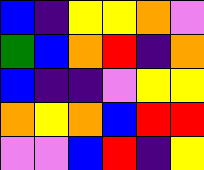[["blue", "indigo", "yellow", "yellow", "orange", "violet"], ["green", "blue", "orange", "red", "indigo", "orange"], ["blue", "indigo", "indigo", "violet", "yellow", "yellow"], ["orange", "yellow", "orange", "blue", "red", "red"], ["violet", "violet", "blue", "red", "indigo", "yellow"]]